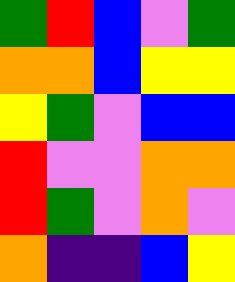[["green", "red", "blue", "violet", "green"], ["orange", "orange", "blue", "yellow", "yellow"], ["yellow", "green", "violet", "blue", "blue"], ["red", "violet", "violet", "orange", "orange"], ["red", "green", "violet", "orange", "violet"], ["orange", "indigo", "indigo", "blue", "yellow"]]